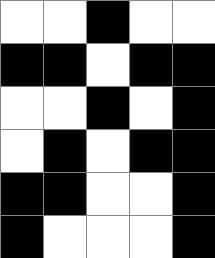[["white", "white", "black", "white", "white"], ["black", "black", "white", "black", "black"], ["white", "white", "black", "white", "black"], ["white", "black", "white", "black", "black"], ["black", "black", "white", "white", "black"], ["black", "white", "white", "white", "black"]]